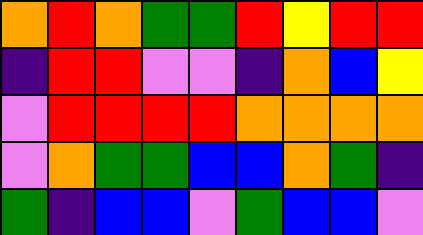[["orange", "red", "orange", "green", "green", "red", "yellow", "red", "red"], ["indigo", "red", "red", "violet", "violet", "indigo", "orange", "blue", "yellow"], ["violet", "red", "red", "red", "red", "orange", "orange", "orange", "orange"], ["violet", "orange", "green", "green", "blue", "blue", "orange", "green", "indigo"], ["green", "indigo", "blue", "blue", "violet", "green", "blue", "blue", "violet"]]